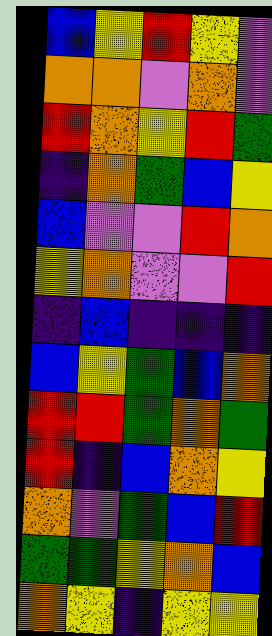[["blue", "yellow", "red", "yellow", "violet"], ["orange", "orange", "violet", "orange", "violet"], ["red", "orange", "yellow", "red", "green"], ["indigo", "orange", "green", "blue", "yellow"], ["blue", "violet", "violet", "red", "orange"], ["yellow", "orange", "violet", "violet", "red"], ["indigo", "blue", "indigo", "indigo", "indigo"], ["blue", "yellow", "green", "blue", "orange"], ["red", "red", "green", "orange", "green"], ["red", "indigo", "blue", "orange", "yellow"], ["orange", "violet", "green", "blue", "red"], ["green", "green", "yellow", "orange", "blue"], ["orange", "yellow", "indigo", "yellow", "yellow"]]